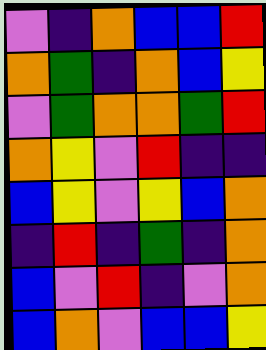[["violet", "indigo", "orange", "blue", "blue", "red"], ["orange", "green", "indigo", "orange", "blue", "yellow"], ["violet", "green", "orange", "orange", "green", "red"], ["orange", "yellow", "violet", "red", "indigo", "indigo"], ["blue", "yellow", "violet", "yellow", "blue", "orange"], ["indigo", "red", "indigo", "green", "indigo", "orange"], ["blue", "violet", "red", "indigo", "violet", "orange"], ["blue", "orange", "violet", "blue", "blue", "yellow"]]